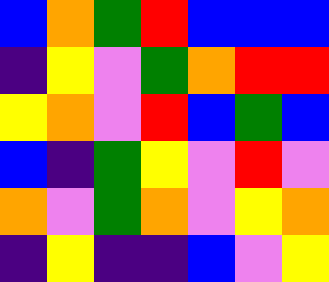[["blue", "orange", "green", "red", "blue", "blue", "blue"], ["indigo", "yellow", "violet", "green", "orange", "red", "red"], ["yellow", "orange", "violet", "red", "blue", "green", "blue"], ["blue", "indigo", "green", "yellow", "violet", "red", "violet"], ["orange", "violet", "green", "orange", "violet", "yellow", "orange"], ["indigo", "yellow", "indigo", "indigo", "blue", "violet", "yellow"]]